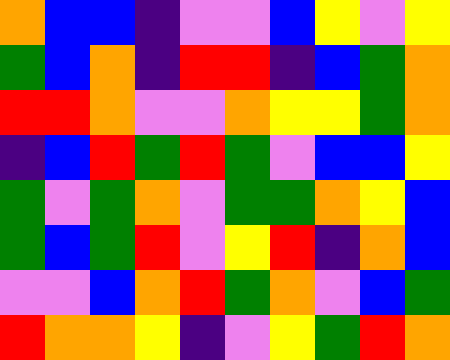[["orange", "blue", "blue", "indigo", "violet", "violet", "blue", "yellow", "violet", "yellow"], ["green", "blue", "orange", "indigo", "red", "red", "indigo", "blue", "green", "orange"], ["red", "red", "orange", "violet", "violet", "orange", "yellow", "yellow", "green", "orange"], ["indigo", "blue", "red", "green", "red", "green", "violet", "blue", "blue", "yellow"], ["green", "violet", "green", "orange", "violet", "green", "green", "orange", "yellow", "blue"], ["green", "blue", "green", "red", "violet", "yellow", "red", "indigo", "orange", "blue"], ["violet", "violet", "blue", "orange", "red", "green", "orange", "violet", "blue", "green"], ["red", "orange", "orange", "yellow", "indigo", "violet", "yellow", "green", "red", "orange"]]